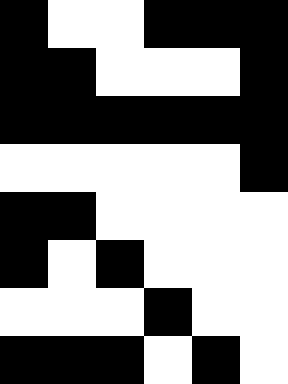[["black", "white", "white", "black", "black", "black"], ["black", "black", "white", "white", "white", "black"], ["black", "black", "black", "black", "black", "black"], ["white", "white", "white", "white", "white", "black"], ["black", "black", "white", "white", "white", "white"], ["black", "white", "black", "white", "white", "white"], ["white", "white", "white", "black", "white", "white"], ["black", "black", "black", "white", "black", "white"]]